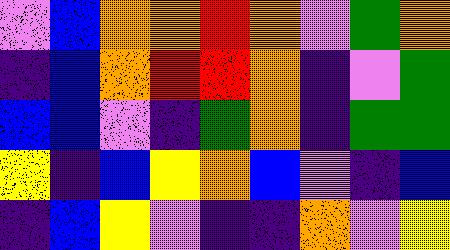[["violet", "blue", "orange", "orange", "red", "orange", "violet", "green", "orange"], ["indigo", "blue", "orange", "red", "red", "orange", "indigo", "violet", "green"], ["blue", "blue", "violet", "indigo", "green", "orange", "indigo", "green", "green"], ["yellow", "indigo", "blue", "yellow", "orange", "blue", "violet", "indigo", "blue"], ["indigo", "blue", "yellow", "violet", "indigo", "indigo", "orange", "violet", "yellow"]]